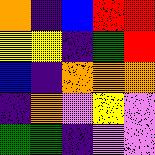[["orange", "indigo", "blue", "red", "red"], ["yellow", "yellow", "indigo", "green", "red"], ["blue", "indigo", "orange", "orange", "orange"], ["indigo", "orange", "violet", "yellow", "violet"], ["green", "green", "indigo", "violet", "violet"]]